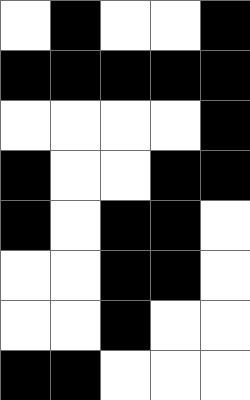[["white", "black", "white", "white", "black"], ["black", "black", "black", "black", "black"], ["white", "white", "white", "white", "black"], ["black", "white", "white", "black", "black"], ["black", "white", "black", "black", "white"], ["white", "white", "black", "black", "white"], ["white", "white", "black", "white", "white"], ["black", "black", "white", "white", "white"]]